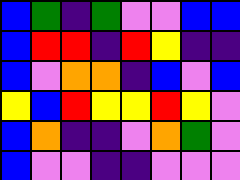[["blue", "green", "indigo", "green", "violet", "violet", "blue", "blue"], ["blue", "red", "red", "indigo", "red", "yellow", "indigo", "indigo"], ["blue", "violet", "orange", "orange", "indigo", "blue", "violet", "blue"], ["yellow", "blue", "red", "yellow", "yellow", "red", "yellow", "violet"], ["blue", "orange", "indigo", "indigo", "violet", "orange", "green", "violet"], ["blue", "violet", "violet", "indigo", "indigo", "violet", "violet", "violet"]]